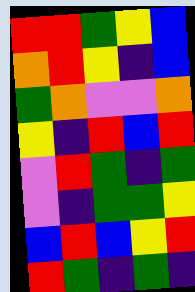[["red", "red", "green", "yellow", "blue"], ["orange", "red", "yellow", "indigo", "blue"], ["green", "orange", "violet", "violet", "orange"], ["yellow", "indigo", "red", "blue", "red"], ["violet", "red", "green", "indigo", "green"], ["violet", "indigo", "green", "green", "yellow"], ["blue", "red", "blue", "yellow", "red"], ["red", "green", "indigo", "green", "indigo"]]